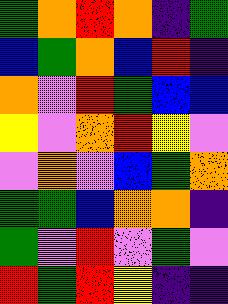[["green", "orange", "red", "orange", "indigo", "green"], ["blue", "green", "orange", "blue", "red", "indigo"], ["orange", "violet", "red", "green", "blue", "blue"], ["yellow", "violet", "orange", "red", "yellow", "violet"], ["violet", "orange", "violet", "blue", "green", "orange"], ["green", "green", "blue", "orange", "orange", "indigo"], ["green", "violet", "red", "violet", "green", "violet"], ["red", "green", "red", "yellow", "indigo", "indigo"]]